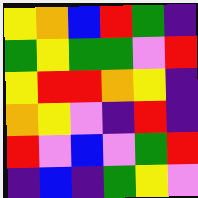[["yellow", "orange", "blue", "red", "green", "indigo"], ["green", "yellow", "green", "green", "violet", "red"], ["yellow", "red", "red", "orange", "yellow", "indigo"], ["orange", "yellow", "violet", "indigo", "red", "indigo"], ["red", "violet", "blue", "violet", "green", "red"], ["indigo", "blue", "indigo", "green", "yellow", "violet"]]